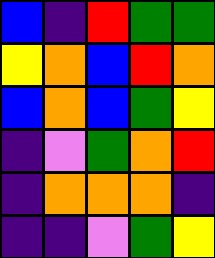[["blue", "indigo", "red", "green", "green"], ["yellow", "orange", "blue", "red", "orange"], ["blue", "orange", "blue", "green", "yellow"], ["indigo", "violet", "green", "orange", "red"], ["indigo", "orange", "orange", "orange", "indigo"], ["indigo", "indigo", "violet", "green", "yellow"]]